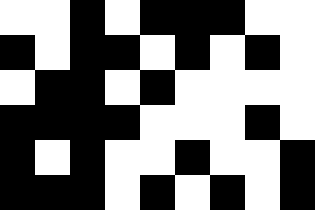[["white", "white", "black", "white", "black", "black", "black", "white", "white"], ["black", "white", "black", "black", "white", "black", "white", "black", "white"], ["white", "black", "black", "white", "black", "white", "white", "white", "white"], ["black", "black", "black", "black", "white", "white", "white", "black", "white"], ["black", "white", "black", "white", "white", "black", "white", "white", "black"], ["black", "black", "black", "white", "black", "white", "black", "white", "black"]]